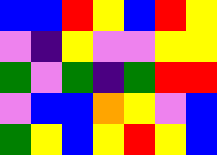[["blue", "blue", "red", "yellow", "blue", "red", "yellow"], ["violet", "indigo", "yellow", "violet", "violet", "yellow", "yellow"], ["green", "violet", "green", "indigo", "green", "red", "red"], ["violet", "blue", "blue", "orange", "yellow", "violet", "blue"], ["green", "yellow", "blue", "yellow", "red", "yellow", "blue"]]